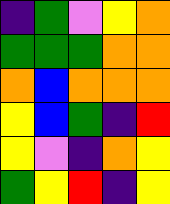[["indigo", "green", "violet", "yellow", "orange"], ["green", "green", "green", "orange", "orange"], ["orange", "blue", "orange", "orange", "orange"], ["yellow", "blue", "green", "indigo", "red"], ["yellow", "violet", "indigo", "orange", "yellow"], ["green", "yellow", "red", "indigo", "yellow"]]